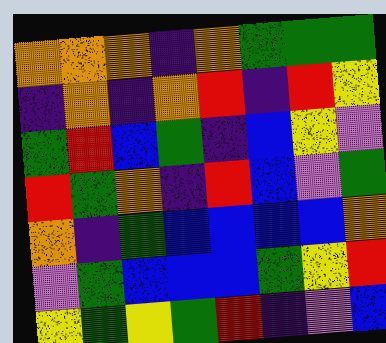[["orange", "orange", "orange", "indigo", "orange", "green", "green", "green"], ["indigo", "orange", "indigo", "orange", "red", "indigo", "red", "yellow"], ["green", "red", "blue", "green", "indigo", "blue", "yellow", "violet"], ["red", "green", "orange", "indigo", "red", "blue", "violet", "green"], ["orange", "indigo", "green", "blue", "blue", "blue", "blue", "orange"], ["violet", "green", "blue", "blue", "blue", "green", "yellow", "red"], ["yellow", "green", "yellow", "green", "red", "indigo", "violet", "blue"]]